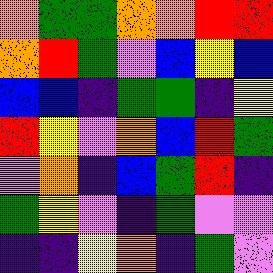[["orange", "green", "green", "orange", "orange", "red", "red"], ["orange", "red", "green", "violet", "blue", "yellow", "blue"], ["blue", "blue", "indigo", "green", "green", "indigo", "yellow"], ["red", "yellow", "violet", "orange", "blue", "red", "green"], ["violet", "orange", "indigo", "blue", "green", "red", "indigo"], ["green", "yellow", "violet", "indigo", "green", "violet", "violet"], ["indigo", "indigo", "yellow", "orange", "indigo", "green", "violet"]]